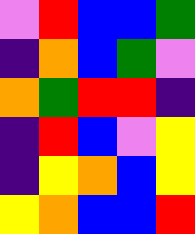[["violet", "red", "blue", "blue", "green"], ["indigo", "orange", "blue", "green", "violet"], ["orange", "green", "red", "red", "indigo"], ["indigo", "red", "blue", "violet", "yellow"], ["indigo", "yellow", "orange", "blue", "yellow"], ["yellow", "orange", "blue", "blue", "red"]]